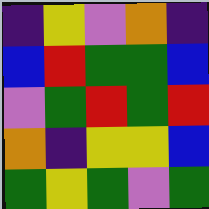[["indigo", "yellow", "violet", "orange", "indigo"], ["blue", "red", "green", "green", "blue"], ["violet", "green", "red", "green", "red"], ["orange", "indigo", "yellow", "yellow", "blue"], ["green", "yellow", "green", "violet", "green"]]